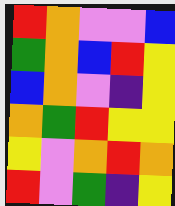[["red", "orange", "violet", "violet", "blue"], ["green", "orange", "blue", "red", "yellow"], ["blue", "orange", "violet", "indigo", "yellow"], ["orange", "green", "red", "yellow", "yellow"], ["yellow", "violet", "orange", "red", "orange"], ["red", "violet", "green", "indigo", "yellow"]]